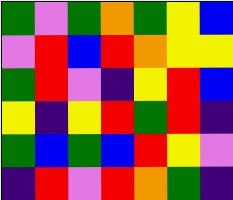[["green", "violet", "green", "orange", "green", "yellow", "blue"], ["violet", "red", "blue", "red", "orange", "yellow", "yellow"], ["green", "red", "violet", "indigo", "yellow", "red", "blue"], ["yellow", "indigo", "yellow", "red", "green", "red", "indigo"], ["green", "blue", "green", "blue", "red", "yellow", "violet"], ["indigo", "red", "violet", "red", "orange", "green", "indigo"]]